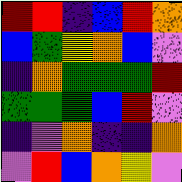[["red", "red", "indigo", "blue", "red", "orange"], ["blue", "green", "yellow", "orange", "blue", "violet"], ["indigo", "orange", "green", "green", "green", "red"], ["green", "green", "green", "blue", "red", "violet"], ["indigo", "violet", "orange", "indigo", "indigo", "orange"], ["violet", "red", "blue", "orange", "yellow", "violet"]]